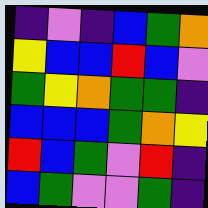[["indigo", "violet", "indigo", "blue", "green", "orange"], ["yellow", "blue", "blue", "red", "blue", "violet"], ["green", "yellow", "orange", "green", "green", "indigo"], ["blue", "blue", "blue", "green", "orange", "yellow"], ["red", "blue", "green", "violet", "red", "indigo"], ["blue", "green", "violet", "violet", "green", "indigo"]]